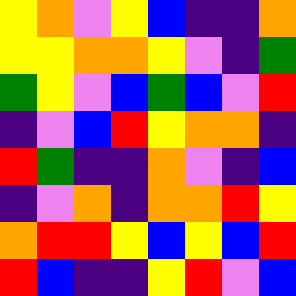[["yellow", "orange", "violet", "yellow", "blue", "indigo", "indigo", "orange"], ["yellow", "yellow", "orange", "orange", "yellow", "violet", "indigo", "green"], ["green", "yellow", "violet", "blue", "green", "blue", "violet", "red"], ["indigo", "violet", "blue", "red", "yellow", "orange", "orange", "indigo"], ["red", "green", "indigo", "indigo", "orange", "violet", "indigo", "blue"], ["indigo", "violet", "orange", "indigo", "orange", "orange", "red", "yellow"], ["orange", "red", "red", "yellow", "blue", "yellow", "blue", "red"], ["red", "blue", "indigo", "indigo", "yellow", "red", "violet", "blue"]]